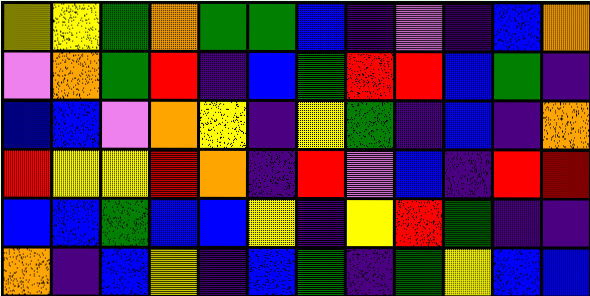[["yellow", "yellow", "green", "orange", "green", "green", "blue", "indigo", "violet", "indigo", "blue", "orange"], ["violet", "orange", "green", "red", "indigo", "blue", "green", "red", "red", "blue", "green", "indigo"], ["blue", "blue", "violet", "orange", "yellow", "indigo", "yellow", "green", "indigo", "blue", "indigo", "orange"], ["red", "yellow", "yellow", "red", "orange", "indigo", "red", "violet", "blue", "indigo", "red", "red"], ["blue", "blue", "green", "blue", "blue", "yellow", "indigo", "yellow", "red", "green", "indigo", "indigo"], ["orange", "indigo", "blue", "yellow", "indigo", "blue", "green", "indigo", "green", "yellow", "blue", "blue"]]